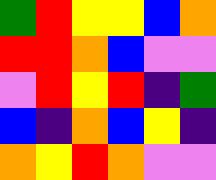[["green", "red", "yellow", "yellow", "blue", "orange"], ["red", "red", "orange", "blue", "violet", "violet"], ["violet", "red", "yellow", "red", "indigo", "green"], ["blue", "indigo", "orange", "blue", "yellow", "indigo"], ["orange", "yellow", "red", "orange", "violet", "violet"]]